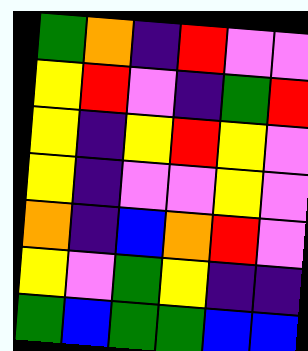[["green", "orange", "indigo", "red", "violet", "violet"], ["yellow", "red", "violet", "indigo", "green", "red"], ["yellow", "indigo", "yellow", "red", "yellow", "violet"], ["yellow", "indigo", "violet", "violet", "yellow", "violet"], ["orange", "indigo", "blue", "orange", "red", "violet"], ["yellow", "violet", "green", "yellow", "indigo", "indigo"], ["green", "blue", "green", "green", "blue", "blue"]]